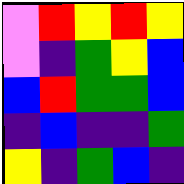[["violet", "red", "yellow", "red", "yellow"], ["violet", "indigo", "green", "yellow", "blue"], ["blue", "red", "green", "green", "blue"], ["indigo", "blue", "indigo", "indigo", "green"], ["yellow", "indigo", "green", "blue", "indigo"]]